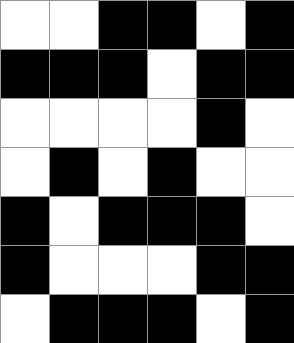[["white", "white", "black", "black", "white", "black"], ["black", "black", "black", "white", "black", "black"], ["white", "white", "white", "white", "black", "white"], ["white", "black", "white", "black", "white", "white"], ["black", "white", "black", "black", "black", "white"], ["black", "white", "white", "white", "black", "black"], ["white", "black", "black", "black", "white", "black"]]